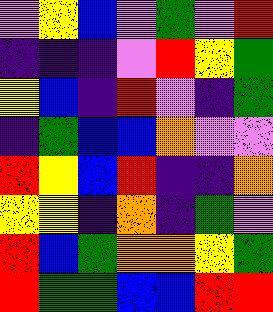[["violet", "yellow", "blue", "violet", "green", "violet", "red"], ["indigo", "indigo", "indigo", "violet", "red", "yellow", "green"], ["yellow", "blue", "indigo", "red", "violet", "indigo", "green"], ["indigo", "green", "blue", "blue", "orange", "violet", "violet"], ["red", "yellow", "blue", "red", "indigo", "indigo", "orange"], ["yellow", "yellow", "indigo", "orange", "indigo", "green", "violet"], ["red", "blue", "green", "orange", "orange", "yellow", "green"], ["red", "green", "green", "blue", "blue", "red", "red"]]